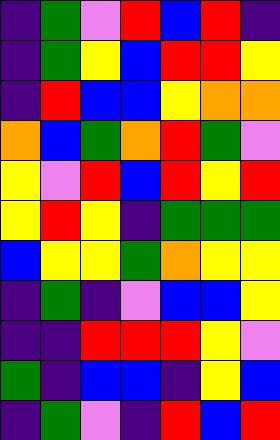[["indigo", "green", "violet", "red", "blue", "red", "indigo"], ["indigo", "green", "yellow", "blue", "red", "red", "yellow"], ["indigo", "red", "blue", "blue", "yellow", "orange", "orange"], ["orange", "blue", "green", "orange", "red", "green", "violet"], ["yellow", "violet", "red", "blue", "red", "yellow", "red"], ["yellow", "red", "yellow", "indigo", "green", "green", "green"], ["blue", "yellow", "yellow", "green", "orange", "yellow", "yellow"], ["indigo", "green", "indigo", "violet", "blue", "blue", "yellow"], ["indigo", "indigo", "red", "red", "red", "yellow", "violet"], ["green", "indigo", "blue", "blue", "indigo", "yellow", "blue"], ["indigo", "green", "violet", "indigo", "red", "blue", "red"]]